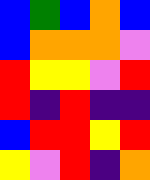[["blue", "green", "blue", "orange", "blue"], ["blue", "orange", "orange", "orange", "violet"], ["red", "yellow", "yellow", "violet", "red"], ["red", "indigo", "red", "indigo", "indigo"], ["blue", "red", "red", "yellow", "red"], ["yellow", "violet", "red", "indigo", "orange"]]